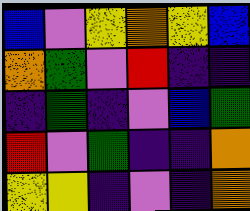[["blue", "violet", "yellow", "orange", "yellow", "blue"], ["orange", "green", "violet", "red", "indigo", "indigo"], ["indigo", "green", "indigo", "violet", "blue", "green"], ["red", "violet", "green", "indigo", "indigo", "orange"], ["yellow", "yellow", "indigo", "violet", "indigo", "orange"]]